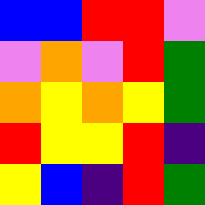[["blue", "blue", "red", "red", "violet"], ["violet", "orange", "violet", "red", "green"], ["orange", "yellow", "orange", "yellow", "green"], ["red", "yellow", "yellow", "red", "indigo"], ["yellow", "blue", "indigo", "red", "green"]]